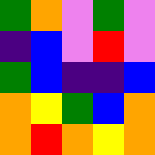[["green", "orange", "violet", "green", "violet"], ["indigo", "blue", "violet", "red", "violet"], ["green", "blue", "indigo", "indigo", "blue"], ["orange", "yellow", "green", "blue", "orange"], ["orange", "red", "orange", "yellow", "orange"]]